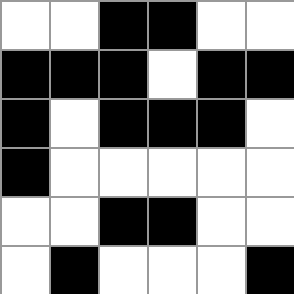[["white", "white", "black", "black", "white", "white"], ["black", "black", "black", "white", "black", "black"], ["black", "white", "black", "black", "black", "white"], ["black", "white", "white", "white", "white", "white"], ["white", "white", "black", "black", "white", "white"], ["white", "black", "white", "white", "white", "black"]]